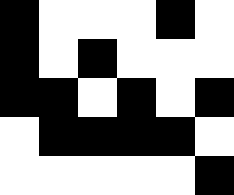[["black", "white", "white", "white", "black", "white"], ["black", "white", "black", "white", "white", "white"], ["black", "black", "white", "black", "white", "black"], ["white", "black", "black", "black", "black", "white"], ["white", "white", "white", "white", "white", "black"]]